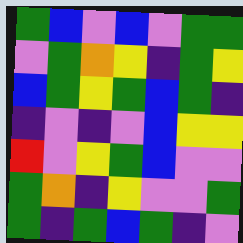[["green", "blue", "violet", "blue", "violet", "green", "green"], ["violet", "green", "orange", "yellow", "indigo", "green", "yellow"], ["blue", "green", "yellow", "green", "blue", "green", "indigo"], ["indigo", "violet", "indigo", "violet", "blue", "yellow", "yellow"], ["red", "violet", "yellow", "green", "blue", "violet", "violet"], ["green", "orange", "indigo", "yellow", "violet", "violet", "green"], ["green", "indigo", "green", "blue", "green", "indigo", "violet"]]